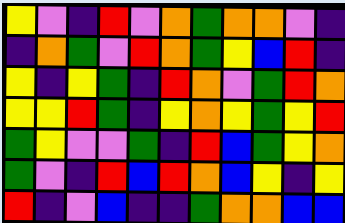[["yellow", "violet", "indigo", "red", "violet", "orange", "green", "orange", "orange", "violet", "indigo"], ["indigo", "orange", "green", "violet", "red", "orange", "green", "yellow", "blue", "red", "indigo"], ["yellow", "indigo", "yellow", "green", "indigo", "red", "orange", "violet", "green", "red", "orange"], ["yellow", "yellow", "red", "green", "indigo", "yellow", "orange", "yellow", "green", "yellow", "red"], ["green", "yellow", "violet", "violet", "green", "indigo", "red", "blue", "green", "yellow", "orange"], ["green", "violet", "indigo", "red", "blue", "red", "orange", "blue", "yellow", "indigo", "yellow"], ["red", "indigo", "violet", "blue", "indigo", "indigo", "green", "orange", "orange", "blue", "blue"]]